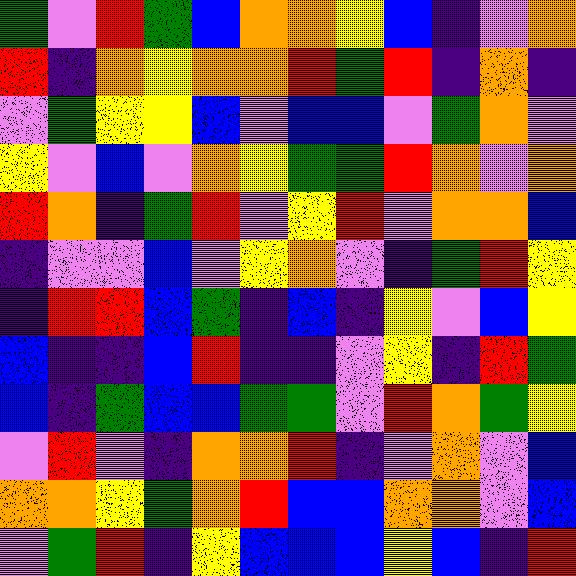[["green", "violet", "red", "green", "blue", "orange", "orange", "yellow", "blue", "indigo", "violet", "orange"], ["red", "indigo", "orange", "yellow", "orange", "orange", "red", "green", "red", "indigo", "orange", "indigo"], ["violet", "green", "yellow", "yellow", "blue", "violet", "blue", "blue", "violet", "green", "orange", "violet"], ["yellow", "violet", "blue", "violet", "orange", "yellow", "green", "green", "red", "orange", "violet", "orange"], ["red", "orange", "indigo", "green", "red", "violet", "yellow", "red", "violet", "orange", "orange", "blue"], ["indigo", "violet", "violet", "blue", "violet", "yellow", "orange", "violet", "indigo", "green", "red", "yellow"], ["indigo", "red", "red", "blue", "green", "indigo", "blue", "indigo", "yellow", "violet", "blue", "yellow"], ["blue", "indigo", "indigo", "blue", "red", "indigo", "indigo", "violet", "yellow", "indigo", "red", "green"], ["blue", "indigo", "green", "blue", "blue", "green", "green", "violet", "red", "orange", "green", "yellow"], ["violet", "red", "violet", "indigo", "orange", "orange", "red", "indigo", "violet", "orange", "violet", "blue"], ["orange", "orange", "yellow", "green", "orange", "red", "blue", "blue", "orange", "orange", "violet", "blue"], ["violet", "green", "red", "indigo", "yellow", "blue", "blue", "blue", "yellow", "blue", "indigo", "red"]]